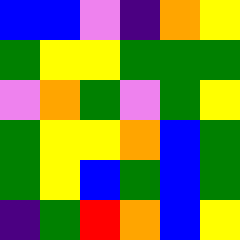[["blue", "blue", "violet", "indigo", "orange", "yellow"], ["green", "yellow", "yellow", "green", "green", "green"], ["violet", "orange", "green", "violet", "green", "yellow"], ["green", "yellow", "yellow", "orange", "blue", "green"], ["green", "yellow", "blue", "green", "blue", "green"], ["indigo", "green", "red", "orange", "blue", "yellow"]]